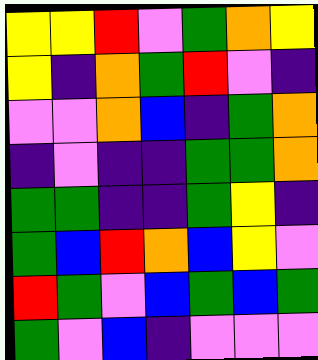[["yellow", "yellow", "red", "violet", "green", "orange", "yellow"], ["yellow", "indigo", "orange", "green", "red", "violet", "indigo"], ["violet", "violet", "orange", "blue", "indigo", "green", "orange"], ["indigo", "violet", "indigo", "indigo", "green", "green", "orange"], ["green", "green", "indigo", "indigo", "green", "yellow", "indigo"], ["green", "blue", "red", "orange", "blue", "yellow", "violet"], ["red", "green", "violet", "blue", "green", "blue", "green"], ["green", "violet", "blue", "indigo", "violet", "violet", "violet"]]